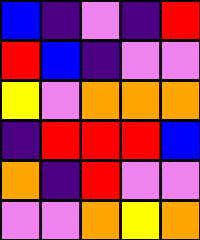[["blue", "indigo", "violet", "indigo", "red"], ["red", "blue", "indigo", "violet", "violet"], ["yellow", "violet", "orange", "orange", "orange"], ["indigo", "red", "red", "red", "blue"], ["orange", "indigo", "red", "violet", "violet"], ["violet", "violet", "orange", "yellow", "orange"]]